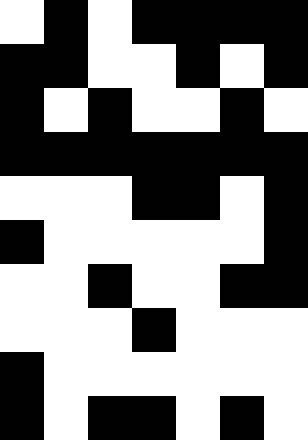[["white", "black", "white", "black", "black", "black", "black"], ["black", "black", "white", "white", "black", "white", "black"], ["black", "white", "black", "white", "white", "black", "white"], ["black", "black", "black", "black", "black", "black", "black"], ["white", "white", "white", "black", "black", "white", "black"], ["black", "white", "white", "white", "white", "white", "black"], ["white", "white", "black", "white", "white", "black", "black"], ["white", "white", "white", "black", "white", "white", "white"], ["black", "white", "white", "white", "white", "white", "white"], ["black", "white", "black", "black", "white", "black", "white"]]